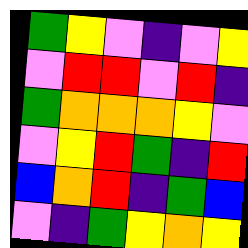[["green", "yellow", "violet", "indigo", "violet", "yellow"], ["violet", "red", "red", "violet", "red", "indigo"], ["green", "orange", "orange", "orange", "yellow", "violet"], ["violet", "yellow", "red", "green", "indigo", "red"], ["blue", "orange", "red", "indigo", "green", "blue"], ["violet", "indigo", "green", "yellow", "orange", "yellow"]]